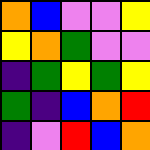[["orange", "blue", "violet", "violet", "yellow"], ["yellow", "orange", "green", "violet", "violet"], ["indigo", "green", "yellow", "green", "yellow"], ["green", "indigo", "blue", "orange", "red"], ["indigo", "violet", "red", "blue", "orange"]]